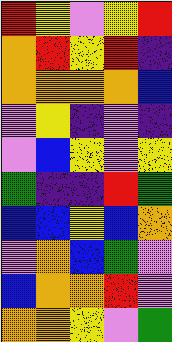[["red", "yellow", "violet", "yellow", "red"], ["orange", "red", "yellow", "red", "indigo"], ["orange", "orange", "orange", "orange", "blue"], ["violet", "yellow", "indigo", "violet", "indigo"], ["violet", "blue", "yellow", "violet", "yellow"], ["green", "indigo", "indigo", "red", "green"], ["blue", "blue", "yellow", "blue", "orange"], ["violet", "orange", "blue", "green", "violet"], ["blue", "orange", "orange", "red", "violet"], ["orange", "orange", "yellow", "violet", "green"]]